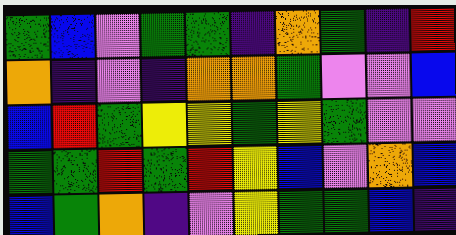[["green", "blue", "violet", "green", "green", "indigo", "orange", "green", "indigo", "red"], ["orange", "indigo", "violet", "indigo", "orange", "orange", "green", "violet", "violet", "blue"], ["blue", "red", "green", "yellow", "yellow", "green", "yellow", "green", "violet", "violet"], ["green", "green", "red", "green", "red", "yellow", "blue", "violet", "orange", "blue"], ["blue", "green", "orange", "indigo", "violet", "yellow", "green", "green", "blue", "indigo"]]